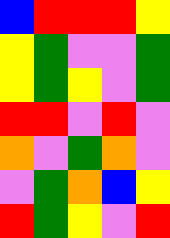[["blue", "red", "red", "red", "yellow"], ["yellow", "green", "violet", "violet", "green"], ["yellow", "green", "yellow", "violet", "green"], ["red", "red", "violet", "red", "violet"], ["orange", "violet", "green", "orange", "violet"], ["violet", "green", "orange", "blue", "yellow"], ["red", "green", "yellow", "violet", "red"]]